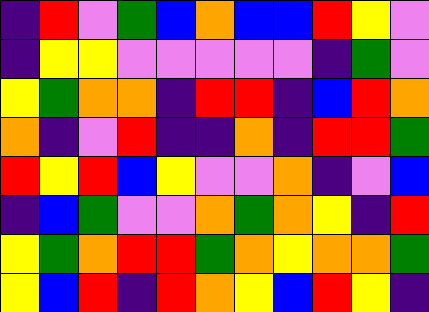[["indigo", "red", "violet", "green", "blue", "orange", "blue", "blue", "red", "yellow", "violet"], ["indigo", "yellow", "yellow", "violet", "violet", "violet", "violet", "violet", "indigo", "green", "violet"], ["yellow", "green", "orange", "orange", "indigo", "red", "red", "indigo", "blue", "red", "orange"], ["orange", "indigo", "violet", "red", "indigo", "indigo", "orange", "indigo", "red", "red", "green"], ["red", "yellow", "red", "blue", "yellow", "violet", "violet", "orange", "indigo", "violet", "blue"], ["indigo", "blue", "green", "violet", "violet", "orange", "green", "orange", "yellow", "indigo", "red"], ["yellow", "green", "orange", "red", "red", "green", "orange", "yellow", "orange", "orange", "green"], ["yellow", "blue", "red", "indigo", "red", "orange", "yellow", "blue", "red", "yellow", "indigo"]]